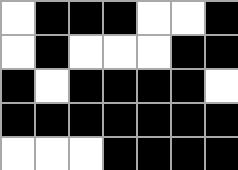[["white", "black", "black", "black", "white", "white", "black"], ["white", "black", "white", "white", "white", "black", "black"], ["black", "white", "black", "black", "black", "black", "white"], ["black", "black", "black", "black", "black", "black", "black"], ["white", "white", "white", "black", "black", "black", "black"]]